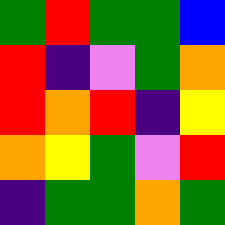[["green", "red", "green", "green", "blue"], ["red", "indigo", "violet", "green", "orange"], ["red", "orange", "red", "indigo", "yellow"], ["orange", "yellow", "green", "violet", "red"], ["indigo", "green", "green", "orange", "green"]]